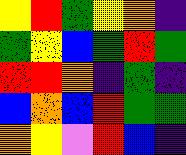[["yellow", "red", "green", "yellow", "orange", "indigo"], ["green", "yellow", "blue", "green", "red", "green"], ["red", "red", "orange", "indigo", "green", "indigo"], ["blue", "orange", "blue", "red", "green", "green"], ["orange", "yellow", "violet", "red", "blue", "indigo"]]